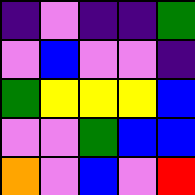[["indigo", "violet", "indigo", "indigo", "green"], ["violet", "blue", "violet", "violet", "indigo"], ["green", "yellow", "yellow", "yellow", "blue"], ["violet", "violet", "green", "blue", "blue"], ["orange", "violet", "blue", "violet", "red"]]